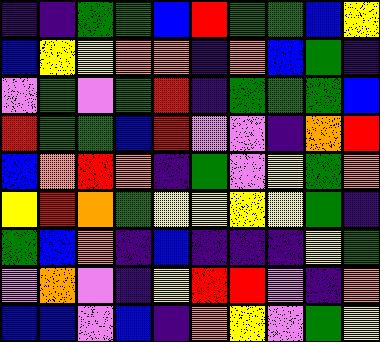[["indigo", "indigo", "green", "green", "blue", "red", "green", "green", "blue", "yellow"], ["blue", "yellow", "yellow", "orange", "orange", "indigo", "orange", "blue", "green", "indigo"], ["violet", "green", "violet", "green", "red", "indigo", "green", "green", "green", "blue"], ["red", "green", "green", "blue", "red", "violet", "violet", "indigo", "orange", "red"], ["blue", "orange", "red", "orange", "indigo", "green", "violet", "yellow", "green", "orange"], ["yellow", "red", "orange", "green", "yellow", "yellow", "yellow", "yellow", "green", "indigo"], ["green", "blue", "orange", "indigo", "blue", "indigo", "indigo", "indigo", "yellow", "green"], ["violet", "orange", "violet", "indigo", "yellow", "red", "red", "violet", "indigo", "orange"], ["blue", "blue", "violet", "blue", "indigo", "orange", "yellow", "violet", "green", "yellow"]]